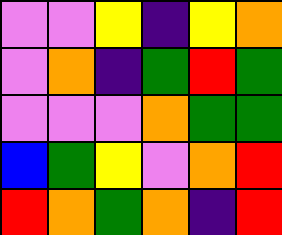[["violet", "violet", "yellow", "indigo", "yellow", "orange"], ["violet", "orange", "indigo", "green", "red", "green"], ["violet", "violet", "violet", "orange", "green", "green"], ["blue", "green", "yellow", "violet", "orange", "red"], ["red", "orange", "green", "orange", "indigo", "red"]]